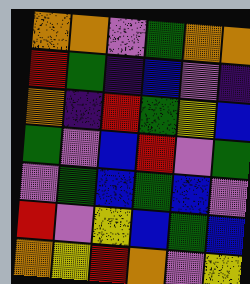[["orange", "orange", "violet", "green", "orange", "orange"], ["red", "green", "indigo", "blue", "violet", "indigo"], ["orange", "indigo", "red", "green", "yellow", "blue"], ["green", "violet", "blue", "red", "violet", "green"], ["violet", "green", "blue", "green", "blue", "violet"], ["red", "violet", "yellow", "blue", "green", "blue"], ["orange", "yellow", "red", "orange", "violet", "yellow"]]